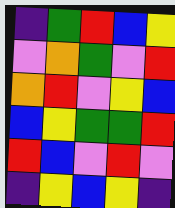[["indigo", "green", "red", "blue", "yellow"], ["violet", "orange", "green", "violet", "red"], ["orange", "red", "violet", "yellow", "blue"], ["blue", "yellow", "green", "green", "red"], ["red", "blue", "violet", "red", "violet"], ["indigo", "yellow", "blue", "yellow", "indigo"]]